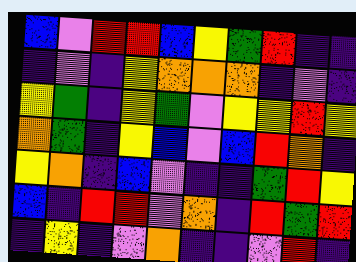[["blue", "violet", "red", "red", "blue", "yellow", "green", "red", "indigo", "indigo"], ["indigo", "violet", "indigo", "yellow", "orange", "orange", "orange", "indigo", "violet", "indigo"], ["yellow", "green", "indigo", "yellow", "green", "violet", "yellow", "yellow", "red", "yellow"], ["orange", "green", "indigo", "yellow", "blue", "violet", "blue", "red", "orange", "indigo"], ["yellow", "orange", "indigo", "blue", "violet", "indigo", "indigo", "green", "red", "yellow"], ["blue", "indigo", "red", "red", "violet", "orange", "indigo", "red", "green", "red"], ["indigo", "yellow", "indigo", "violet", "orange", "indigo", "indigo", "violet", "red", "indigo"]]